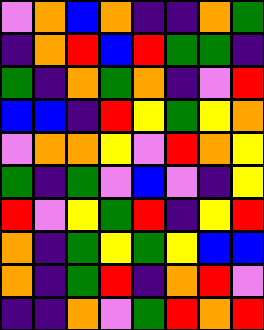[["violet", "orange", "blue", "orange", "indigo", "indigo", "orange", "green"], ["indigo", "orange", "red", "blue", "red", "green", "green", "indigo"], ["green", "indigo", "orange", "green", "orange", "indigo", "violet", "red"], ["blue", "blue", "indigo", "red", "yellow", "green", "yellow", "orange"], ["violet", "orange", "orange", "yellow", "violet", "red", "orange", "yellow"], ["green", "indigo", "green", "violet", "blue", "violet", "indigo", "yellow"], ["red", "violet", "yellow", "green", "red", "indigo", "yellow", "red"], ["orange", "indigo", "green", "yellow", "green", "yellow", "blue", "blue"], ["orange", "indigo", "green", "red", "indigo", "orange", "red", "violet"], ["indigo", "indigo", "orange", "violet", "green", "red", "orange", "red"]]